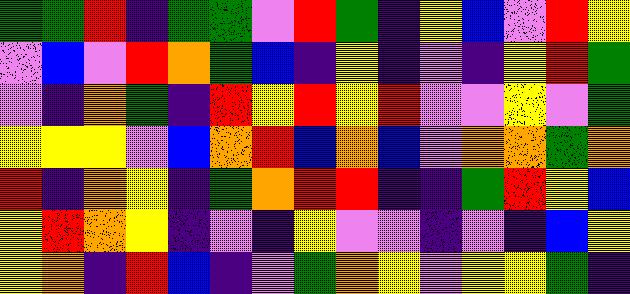[["green", "green", "red", "indigo", "green", "green", "violet", "red", "green", "indigo", "yellow", "blue", "violet", "red", "yellow"], ["violet", "blue", "violet", "red", "orange", "green", "blue", "indigo", "yellow", "indigo", "violet", "indigo", "yellow", "red", "green"], ["violet", "indigo", "orange", "green", "indigo", "red", "yellow", "red", "yellow", "red", "violet", "violet", "yellow", "violet", "green"], ["yellow", "yellow", "yellow", "violet", "blue", "orange", "red", "blue", "orange", "blue", "violet", "orange", "orange", "green", "orange"], ["red", "indigo", "orange", "yellow", "indigo", "green", "orange", "red", "red", "indigo", "indigo", "green", "red", "yellow", "blue"], ["yellow", "red", "orange", "yellow", "indigo", "violet", "indigo", "yellow", "violet", "violet", "indigo", "violet", "indigo", "blue", "yellow"], ["yellow", "orange", "indigo", "red", "blue", "indigo", "violet", "green", "orange", "yellow", "violet", "yellow", "yellow", "green", "indigo"]]